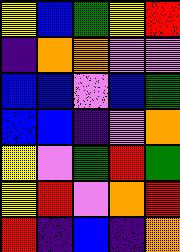[["yellow", "blue", "green", "yellow", "red"], ["indigo", "orange", "orange", "violet", "violet"], ["blue", "blue", "violet", "blue", "green"], ["blue", "blue", "indigo", "violet", "orange"], ["yellow", "violet", "green", "red", "green"], ["yellow", "red", "violet", "orange", "red"], ["red", "indigo", "blue", "indigo", "orange"]]